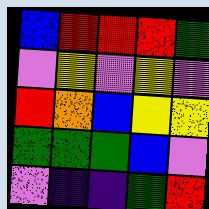[["blue", "red", "red", "red", "green"], ["violet", "yellow", "violet", "yellow", "violet"], ["red", "orange", "blue", "yellow", "yellow"], ["green", "green", "green", "blue", "violet"], ["violet", "indigo", "indigo", "green", "red"]]